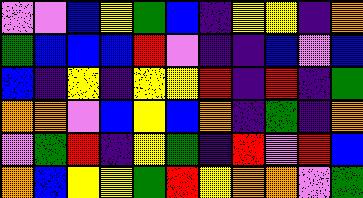[["violet", "violet", "blue", "yellow", "green", "blue", "indigo", "yellow", "yellow", "indigo", "orange"], ["green", "blue", "blue", "blue", "red", "violet", "indigo", "indigo", "blue", "violet", "blue"], ["blue", "indigo", "yellow", "indigo", "yellow", "yellow", "red", "indigo", "red", "indigo", "green"], ["orange", "orange", "violet", "blue", "yellow", "blue", "orange", "indigo", "green", "indigo", "orange"], ["violet", "green", "red", "indigo", "yellow", "green", "indigo", "red", "violet", "red", "blue"], ["orange", "blue", "yellow", "yellow", "green", "red", "yellow", "orange", "orange", "violet", "green"]]